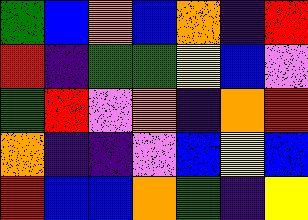[["green", "blue", "orange", "blue", "orange", "indigo", "red"], ["red", "indigo", "green", "green", "yellow", "blue", "violet"], ["green", "red", "violet", "orange", "indigo", "orange", "red"], ["orange", "indigo", "indigo", "violet", "blue", "yellow", "blue"], ["red", "blue", "blue", "orange", "green", "indigo", "yellow"]]